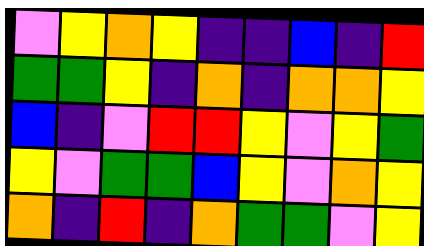[["violet", "yellow", "orange", "yellow", "indigo", "indigo", "blue", "indigo", "red"], ["green", "green", "yellow", "indigo", "orange", "indigo", "orange", "orange", "yellow"], ["blue", "indigo", "violet", "red", "red", "yellow", "violet", "yellow", "green"], ["yellow", "violet", "green", "green", "blue", "yellow", "violet", "orange", "yellow"], ["orange", "indigo", "red", "indigo", "orange", "green", "green", "violet", "yellow"]]